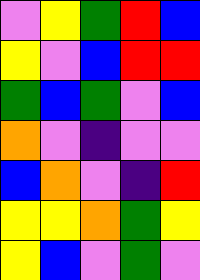[["violet", "yellow", "green", "red", "blue"], ["yellow", "violet", "blue", "red", "red"], ["green", "blue", "green", "violet", "blue"], ["orange", "violet", "indigo", "violet", "violet"], ["blue", "orange", "violet", "indigo", "red"], ["yellow", "yellow", "orange", "green", "yellow"], ["yellow", "blue", "violet", "green", "violet"]]